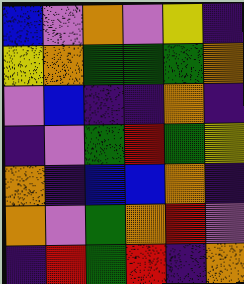[["blue", "violet", "orange", "violet", "yellow", "indigo"], ["yellow", "orange", "green", "green", "green", "orange"], ["violet", "blue", "indigo", "indigo", "orange", "indigo"], ["indigo", "violet", "green", "red", "green", "yellow"], ["orange", "indigo", "blue", "blue", "orange", "indigo"], ["orange", "violet", "green", "orange", "red", "violet"], ["indigo", "red", "green", "red", "indigo", "orange"]]